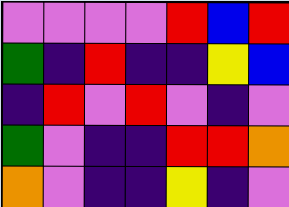[["violet", "violet", "violet", "violet", "red", "blue", "red"], ["green", "indigo", "red", "indigo", "indigo", "yellow", "blue"], ["indigo", "red", "violet", "red", "violet", "indigo", "violet"], ["green", "violet", "indigo", "indigo", "red", "red", "orange"], ["orange", "violet", "indigo", "indigo", "yellow", "indigo", "violet"]]